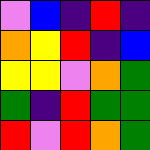[["violet", "blue", "indigo", "red", "indigo"], ["orange", "yellow", "red", "indigo", "blue"], ["yellow", "yellow", "violet", "orange", "green"], ["green", "indigo", "red", "green", "green"], ["red", "violet", "red", "orange", "green"]]